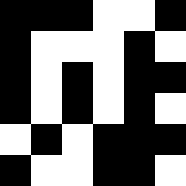[["black", "black", "black", "white", "white", "black"], ["black", "white", "white", "white", "black", "white"], ["black", "white", "black", "white", "black", "black"], ["black", "white", "black", "white", "black", "white"], ["white", "black", "white", "black", "black", "black"], ["black", "white", "white", "black", "black", "white"]]